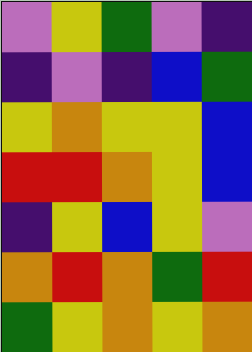[["violet", "yellow", "green", "violet", "indigo"], ["indigo", "violet", "indigo", "blue", "green"], ["yellow", "orange", "yellow", "yellow", "blue"], ["red", "red", "orange", "yellow", "blue"], ["indigo", "yellow", "blue", "yellow", "violet"], ["orange", "red", "orange", "green", "red"], ["green", "yellow", "orange", "yellow", "orange"]]